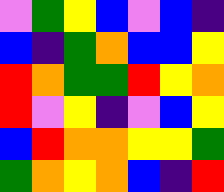[["violet", "green", "yellow", "blue", "violet", "blue", "indigo"], ["blue", "indigo", "green", "orange", "blue", "blue", "yellow"], ["red", "orange", "green", "green", "red", "yellow", "orange"], ["red", "violet", "yellow", "indigo", "violet", "blue", "yellow"], ["blue", "red", "orange", "orange", "yellow", "yellow", "green"], ["green", "orange", "yellow", "orange", "blue", "indigo", "red"]]